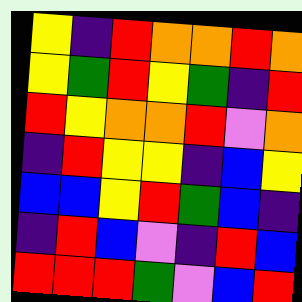[["yellow", "indigo", "red", "orange", "orange", "red", "orange"], ["yellow", "green", "red", "yellow", "green", "indigo", "red"], ["red", "yellow", "orange", "orange", "red", "violet", "orange"], ["indigo", "red", "yellow", "yellow", "indigo", "blue", "yellow"], ["blue", "blue", "yellow", "red", "green", "blue", "indigo"], ["indigo", "red", "blue", "violet", "indigo", "red", "blue"], ["red", "red", "red", "green", "violet", "blue", "red"]]